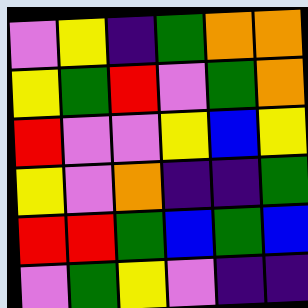[["violet", "yellow", "indigo", "green", "orange", "orange"], ["yellow", "green", "red", "violet", "green", "orange"], ["red", "violet", "violet", "yellow", "blue", "yellow"], ["yellow", "violet", "orange", "indigo", "indigo", "green"], ["red", "red", "green", "blue", "green", "blue"], ["violet", "green", "yellow", "violet", "indigo", "indigo"]]